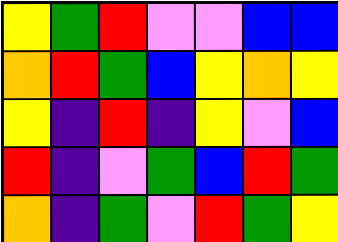[["yellow", "green", "red", "violet", "violet", "blue", "blue"], ["orange", "red", "green", "blue", "yellow", "orange", "yellow"], ["yellow", "indigo", "red", "indigo", "yellow", "violet", "blue"], ["red", "indigo", "violet", "green", "blue", "red", "green"], ["orange", "indigo", "green", "violet", "red", "green", "yellow"]]